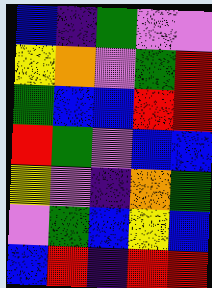[["blue", "indigo", "green", "violet", "violet"], ["yellow", "orange", "violet", "green", "red"], ["green", "blue", "blue", "red", "red"], ["red", "green", "violet", "blue", "blue"], ["yellow", "violet", "indigo", "orange", "green"], ["violet", "green", "blue", "yellow", "blue"], ["blue", "red", "indigo", "red", "red"]]